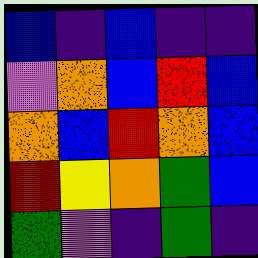[["blue", "indigo", "blue", "indigo", "indigo"], ["violet", "orange", "blue", "red", "blue"], ["orange", "blue", "red", "orange", "blue"], ["red", "yellow", "orange", "green", "blue"], ["green", "violet", "indigo", "green", "indigo"]]